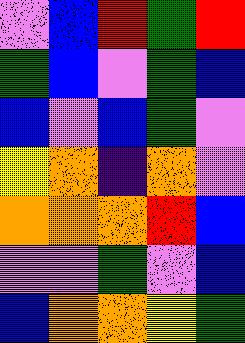[["violet", "blue", "red", "green", "red"], ["green", "blue", "violet", "green", "blue"], ["blue", "violet", "blue", "green", "violet"], ["yellow", "orange", "indigo", "orange", "violet"], ["orange", "orange", "orange", "red", "blue"], ["violet", "violet", "green", "violet", "blue"], ["blue", "orange", "orange", "yellow", "green"]]